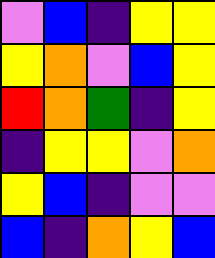[["violet", "blue", "indigo", "yellow", "yellow"], ["yellow", "orange", "violet", "blue", "yellow"], ["red", "orange", "green", "indigo", "yellow"], ["indigo", "yellow", "yellow", "violet", "orange"], ["yellow", "blue", "indigo", "violet", "violet"], ["blue", "indigo", "orange", "yellow", "blue"]]